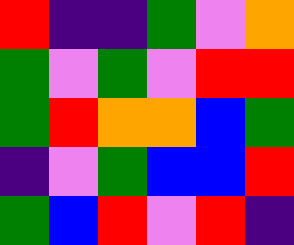[["red", "indigo", "indigo", "green", "violet", "orange"], ["green", "violet", "green", "violet", "red", "red"], ["green", "red", "orange", "orange", "blue", "green"], ["indigo", "violet", "green", "blue", "blue", "red"], ["green", "blue", "red", "violet", "red", "indigo"]]